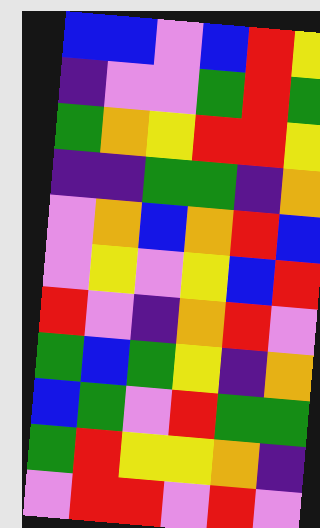[["blue", "blue", "violet", "blue", "red", "yellow"], ["indigo", "violet", "violet", "green", "red", "green"], ["green", "orange", "yellow", "red", "red", "yellow"], ["indigo", "indigo", "green", "green", "indigo", "orange"], ["violet", "orange", "blue", "orange", "red", "blue"], ["violet", "yellow", "violet", "yellow", "blue", "red"], ["red", "violet", "indigo", "orange", "red", "violet"], ["green", "blue", "green", "yellow", "indigo", "orange"], ["blue", "green", "violet", "red", "green", "green"], ["green", "red", "yellow", "yellow", "orange", "indigo"], ["violet", "red", "red", "violet", "red", "violet"]]